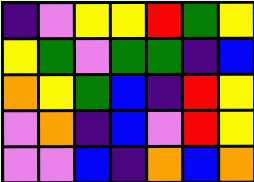[["indigo", "violet", "yellow", "yellow", "red", "green", "yellow"], ["yellow", "green", "violet", "green", "green", "indigo", "blue"], ["orange", "yellow", "green", "blue", "indigo", "red", "yellow"], ["violet", "orange", "indigo", "blue", "violet", "red", "yellow"], ["violet", "violet", "blue", "indigo", "orange", "blue", "orange"]]